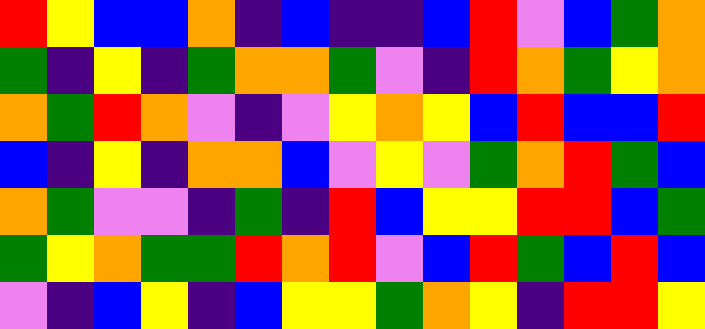[["red", "yellow", "blue", "blue", "orange", "indigo", "blue", "indigo", "indigo", "blue", "red", "violet", "blue", "green", "orange"], ["green", "indigo", "yellow", "indigo", "green", "orange", "orange", "green", "violet", "indigo", "red", "orange", "green", "yellow", "orange"], ["orange", "green", "red", "orange", "violet", "indigo", "violet", "yellow", "orange", "yellow", "blue", "red", "blue", "blue", "red"], ["blue", "indigo", "yellow", "indigo", "orange", "orange", "blue", "violet", "yellow", "violet", "green", "orange", "red", "green", "blue"], ["orange", "green", "violet", "violet", "indigo", "green", "indigo", "red", "blue", "yellow", "yellow", "red", "red", "blue", "green"], ["green", "yellow", "orange", "green", "green", "red", "orange", "red", "violet", "blue", "red", "green", "blue", "red", "blue"], ["violet", "indigo", "blue", "yellow", "indigo", "blue", "yellow", "yellow", "green", "orange", "yellow", "indigo", "red", "red", "yellow"]]